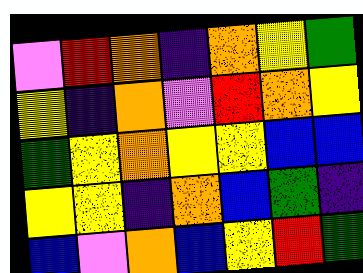[["violet", "red", "orange", "indigo", "orange", "yellow", "green"], ["yellow", "indigo", "orange", "violet", "red", "orange", "yellow"], ["green", "yellow", "orange", "yellow", "yellow", "blue", "blue"], ["yellow", "yellow", "indigo", "orange", "blue", "green", "indigo"], ["blue", "violet", "orange", "blue", "yellow", "red", "green"]]